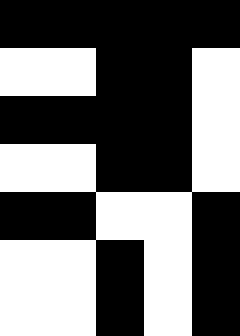[["black", "black", "black", "black", "black"], ["white", "white", "black", "black", "white"], ["black", "black", "black", "black", "white"], ["white", "white", "black", "black", "white"], ["black", "black", "white", "white", "black"], ["white", "white", "black", "white", "black"], ["white", "white", "black", "white", "black"]]